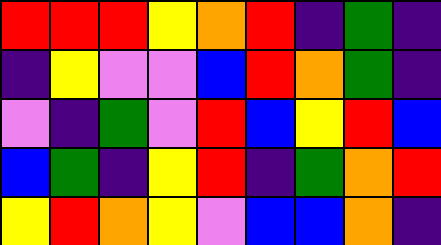[["red", "red", "red", "yellow", "orange", "red", "indigo", "green", "indigo"], ["indigo", "yellow", "violet", "violet", "blue", "red", "orange", "green", "indigo"], ["violet", "indigo", "green", "violet", "red", "blue", "yellow", "red", "blue"], ["blue", "green", "indigo", "yellow", "red", "indigo", "green", "orange", "red"], ["yellow", "red", "orange", "yellow", "violet", "blue", "blue", "orange", "indigo"]]